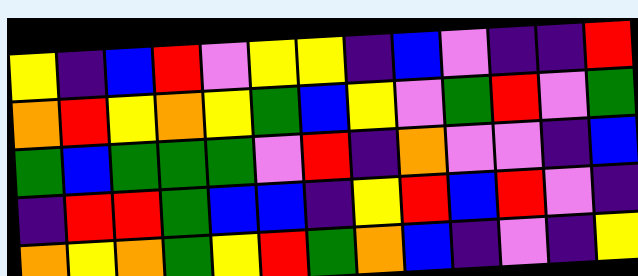[["yellow", "indigo", "blue", "red", "violet", "yellow", "yellow", "indigo", "blue", "violet", "indigo", "indigo", "red"], ["orange", "red", "yellow", "orange", "yellow", "green", "blue", "yellow", "violet", "green", "red", "violet", "green"], ["green", "blue", "green", "green", "green", "violet", "red", "indigo", "orange", "violet", "violet", "indigo", "blue"], ["indigo", "red", "red", "green", "blue", "blue", "indigo", "yellow", "red", "blue", "red", "violet", "indigo"], ["orange", "yellow", "orange", "green", "yellow", "red", "green", "orange", "blue", "indigo", "violet", "indigo", "yellow"]]